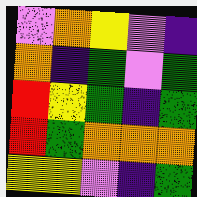[["violet", "orange", "yellow", "violet", "indigo"], ["orange", "indigo", "green", "violet", "green"], ["red", "yellow", "green", "indigo", "green"], ["red", "green", "orange", "orange", "orange"], ["yellow", "yellow", "violet", "indigo", "green"]]